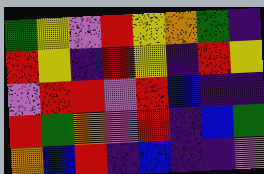[["green", "yellow", "violet", "red", "yellow", "orange", "green", "indigo"], ["red", "yellow", "indigo", "red", "yellow", "indigo", "red", "yellow"], ["violet", "red", "red", "violet", "red", "blue", "indigo", "indigo"], ["red", "green", "orange", "violet", "red", "indigo", "blue", "green"], ["orange", "blue", "red", "indigo", "blue", "indigo", "indigo", "violet"]]